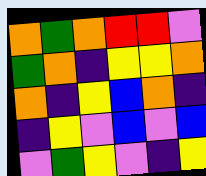[["orange", "green", "orange", "red", "red", "violet"], ["green", "orange", "indigo", "yellow", "yellow", "orange"], ["orange", "indigo", "yellow", "blue", "orange", "indigo"], ["indigo", "yellow", "violet", "blue", "violet", "blue"], ["violet", "green", "yellow", "violet", "indigo", "yellow"]]